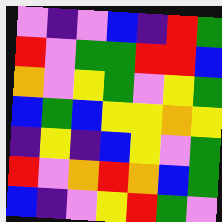[["violet", "indigo", "violet", "blue", "indigo", "red", "green"], ["red", "violet", "green", "green", "red", "red", "blue"], ["orange", "violet", "yellow", "green", "violet", "yellow", "green"], ["blue", "green", "blue", "yellow", "yellow", "orange", "yellow"], ["indigo", "yellow", "indigo", "blue", "yellow", "violet", "green"], ["red", "violet", "orange", "red", "orange", "blue", "green"], ["blue", "indigo", "violet", "yellow", "red", "green", "violet"]]